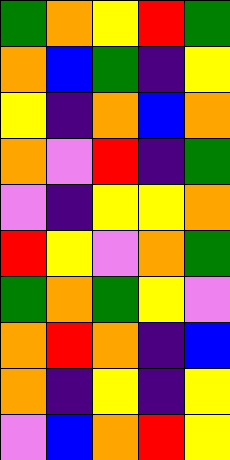[["green", "orange", "yellow", "red", "green"], ["orange", "blue", "green", "indigo", "yellow"], ["yellow", "indigo", "orange", "blue", "orange"], ["orange", "violet", "red", "indigo", "green"], ["violet", "indigo", "yellow", "yellow", "orange"], ["red", "yellow", "violet", "orange", "green"], ["green", "orange", "green", "yellow", "violet"], ["orange", "red", "orange", "indigo", "blue"], ["orange", "indigo", "yellow", "indigo", "yellow"], ["violet", "blue", "orange", "red", "yellow"]]